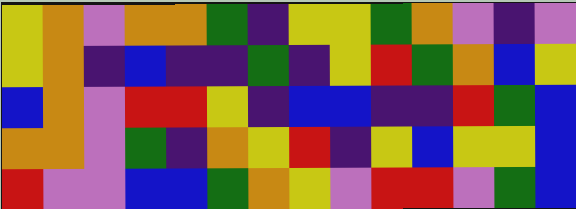[["yellow", "orange", "violet", "orange", "orange", "green", "indigo", "yellow", "yellow", "green", "orange", "violet", "indigo", "violet"], ["yellow", "orange", "indigo", "blue", "indigo", "indigo", "green", "indigo", "yellow", "red", "green", "orange", "blue", "yellow"], ["blue", "orange", "violet", "red", "red", "yellow", "indigo", "blue", "blue", "indigo", "indigo", "red", "green", "blue"], ["orange", "orange", "violet", "green", "indigo", "orange", "yellow", "red", "indigo", "yellow", "blue", "yellow", "yellow", "blue"], ["red", "violet", "violet", "blue", "blue", "green", "orange", "yellow", "violet", "red", "red", "violet", "green", "blue"]]